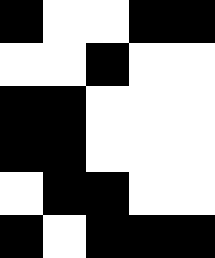[["black", "white", "white", "black", "black"], ["white", "white", "black", "white", "white"], ["black", "black", "white", "white", "white"], ["black", "black", "white", "white", "white"], ["white", "black", "black", "white", "white"], ["black", "white", "black", "black", "black"]]